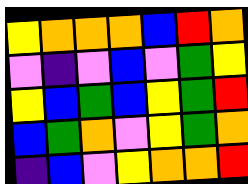[["yellow", "orange", "orange", "orange", "blue", "red", "orange"], ["violet", "indigo", "violet", "blue", "violet", "green", "yellow"], ["yellow", "blue", "green", "blue", "yellow", "green", "red"], ["blue", "green", "orange", "violet", "yellow", "green", "orange"], ["indigo", "blue", "violet", "yellow", "orange", "orange", "red"]]